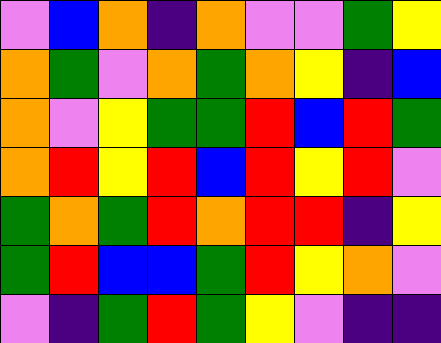[["violet", "blue", "orange", "indigo", "orange", "violet", "violet", "green", "yellow"], ["orange", "green", "violet", "orange", "green", "orange", "yellow", "indigo", "blue"], ["orange", "violet", "yellow", "green", "green", "red", "blue", "red", "green"], ["orange", "red", "yellow", "red", "blue", "red", "yellow", "red", "violet"], ["green", "orange", "green", "red", "orange", "red", "red", "indigo", "yellow"], ["green", "red", "blue", "blue", "green", "red", "yellow", "orange", "violet"], ["violet", "indigo", "green", "red", "green", "yellow", "violet", "indigo", "indigo"]]